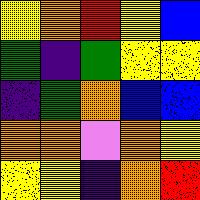[["yellow", "orange", "red", "yellow", "blue"], ["green", "indigo", "green", "yellow", "yellow"], ["indigo", "green", "orange", "blue", "blue"], ["orange", "orange", "violet", "orange", "yellow"], ["yellow", "yellow", "indigo", "orange", "red"]]